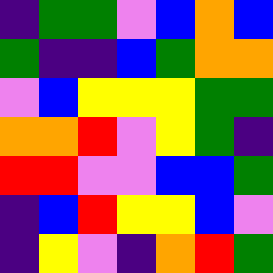[["indigo", "green", "green", "violet", "blue", "orange", "blue"], ["green", "indigo", "indigo", "blue", "green", "orange", "orange"], ["violet", "blue", "yellow", "yellow", "yellow", "green", "green"], ["orange", "orange", "red", "violet", "yellow", "green", "indigo"], ["red", "red", "violet", "violet", "blue", "blue", "green"], ["indigo", "blue", "red", "yellow", "yellow", "blue", "violet"], ["indigo", "yellow", "violet", "indigo", "orange", "red", "green"]]